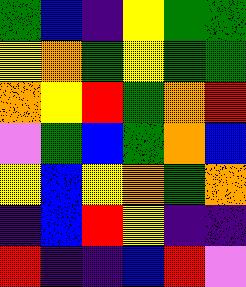[["green", "blue", "indigo", "yellow", "green", "green"], ["yellow", "orange", "green", "yellow", "green", "green"], ["orange", "yellow", "red", "green", "orange", "red"], ["violet", "green", "blue", "green", "orange", "blue"], ["yellow", "blue", "yellow", "orange", "green", "orange"], ["indigo", "blue", "red", "yellow", "indigo", "indigo"], ["red", "indigo", "indigo", "blue", "red", "violet"]]